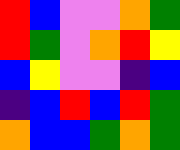[["red", "blue", "violet", "violet", "orange", "green"], ["red", "green", "violet", "orange", "red", "yellow"], ["blue", "yellow", "violet", "violet", "indigo", "blue"], ["indigo", "blue", "red", "blue", "red", "green"], ["orange", "blue", "blue", "green", "orange", "green"]]